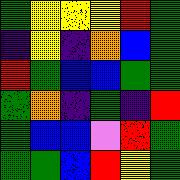[["green", "yellow", "yellow", "yellow", "red", "green"], ["indigo", "yellow", "indigo", "orange", "blue", "green"], ["red", "green", "blue", "blue", "green", "green"], ["green", "orange", "indigo", "green", "indigo", "red"], ["green", "blue", "blue", "violet", "red", "green"], ["green", "green", "blue", "red", "yellow", "green"]]